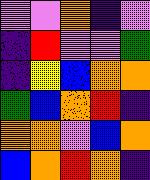[["violet", "violet", "orange", "indigo", "violet"], ["indigo", "red", "violet", "violet", "green"], ["indigo", "yellow", "blue", "orange", "orange"], ["green", "blue", "orange", "red", "indigo"], ["orange", "orange", "violet", "blue", "orange"], ["blue", "orange", "red", "orange", "indigo"]]